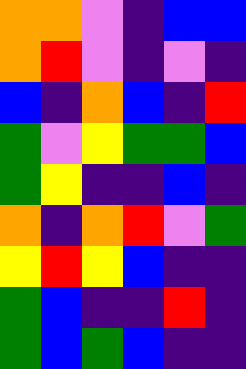[["orange", "orange", "violet", "indigo", "blue", "blue"], ["orange", "red", "violet", "indigo", "violet", "indigo"], ["blue", "indigo", "orange", "blue", "indigo", "red"], ["green", "violet", "yellow", "green", "green", "blue"], ["green", "yellow", "indigo", "indigo", "blue", "indigo"], ["orange", "indigo", "orange", "red", "violet", "green"], ["yellow", "red", "yellow", "blue", "indigo", "indigo"], ["green", "blue", "indigo", "indigo", "red", "indigo"], ["green", "blue", "green", "blue", "indigo", "indigo"]]